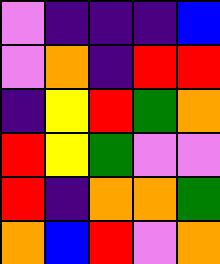[["violet", "indigo", "indigo", "indigo", "blue"], ["violet", "orange", "indigo", "red", "red"], ["indigo", "yellow", "red", "green", "orange"], ["red", "yellow", "green", "violet", "violet"], ["red", "indigo", "orange", "orange", "green"], ["orange", "blue", "red", "violet", "orange"]]